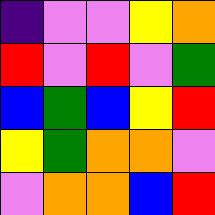[["indigo", "violet", "violet", "yellow", "orange"], ["red", "violet", "red", "violet", "green"], ["blue", "green", "blue", "yellow", "red"], ["yellow", "green", "orange", "orange", "violet"], ["violet", "orange", "orange", "blue", "red"]]